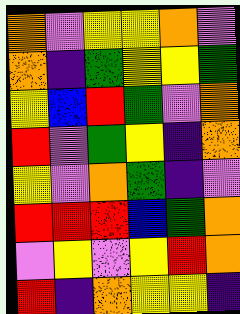[["orange", "violet", "yellow", "yellow", "orange", "violet"], ["orange", "indigo", "green", "yellow", "yellow", "green"], ["yellow", "blue", "red", "green", "violet", "orange"], ["red", "violet", "green", "yellow", "indigo", "orange"], ["yellow", "violet", "orange", "green", "indigo", "violet"], ["red", "red", "red", "blue", "green", "orange"], ["violet", "yellow", "violet", "yellow", "red", "orange"], ["red", "indigo", "orange", "yellow", "yellow", "indigo"]]